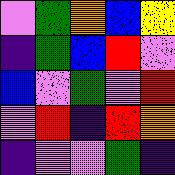[["violet", "green", "orange", "blue", "yellow"], ["indigo", "green", "blue", "red", "violet"], ["blue", "violet", "green", "violet", "red"], ["violet", "red", "indigo", "red", "orange"], ["indigo", "violet", "violet", "green", "indigo"]]